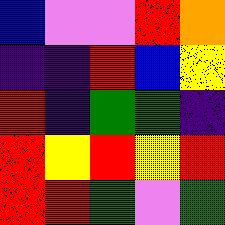[["blue", "violet", "violet", "red", "orange"], ["indigo", "indigo", "red", "blue", "yellow"], ["red", "indigo", "green", "green", "indigo"], ["red", "yellow", "red", "yellow", "red"], ["red", "red", "green", "violet", "green"]]